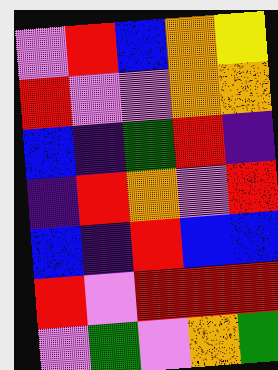[["violet", "red", "blue", "orange", "yellow"], ["red", "violet", "violet", "orange", "orange"], ["blue", "indigo", "green", "red", "indigo"], ["indigo", "red", "orange", "violet", "red"], ["blue", "indigo", "red", "blue", "blue"], ["red", "violet", "red", "red", "red"], ["violet", "green", "violet", "orange", "green"]]